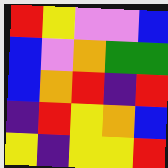[["red", "yellow", "violet", "violet", "blue"], ["blue", "violet", "orange", "green", "green"], ["blue", "orange", "red", "indigo", "red"], ["indigo", "red", "yellow", "orange", "blue"], ["yellow", "indigo", "yellow", "yellow", "red"]]